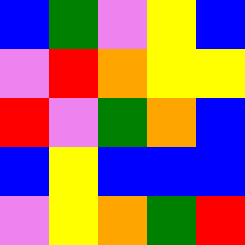[["blue", "green", "violet", "yellow", "blue"], ["violet", "red", "orange", "yellow", "yellow"], ["red", "violet", "green", "orange", "blue"], ["blue", "yellow", "blue", "blue", "blue"], ["violet", "yellow", "orange", "green", "red"]]